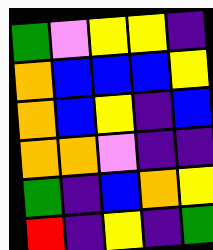[["green", "violet", "yellow", "yellow", "indigo"], ["orange", "blue", "blue", "blue", "yellow"], ["orange", "blue", "yellow", "indigo", "blue"], ["orange", "orange", "violet", "indigo", "indigo"], ["green", "indigo", "blue", "orange", "yellow"], ["red", "indigo", "yellow", "indigo", "green"]]